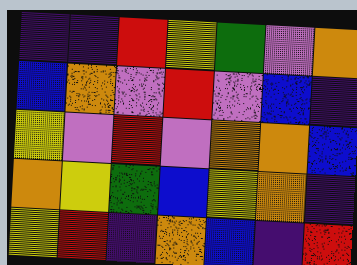[["indigo", "indigo", "red", "yellow", "green", "violet", "orange"], ["blue", "orange", "violet", "red", "violet", "blue", "indigo"], ["yellow", "violet", "red", "violet", "orange", "orange", "blue"], ["orange", "yellow", "green", "blue", "yellow", "orange", "indigo"], ["yellow", "red", "indigo", "orange", "blue", "indigo", "red"]]